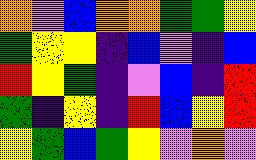[["orange", "violet", "blue", "orange", "orange", "green", "green", "yellow"], ["green", "yellow", "yellow", "indigo", "blue", "violet", "indigo", "blue"], ["red", "yellow", "green", "indigo", "violet", "blue", "indigo", "red"], ["green", "indigo", "yellow", "indigo", "red", "blue", "yellow", "red"], ["yellow", "green", "blue", "green", "yellow", "violet", "orange", "violet"]]